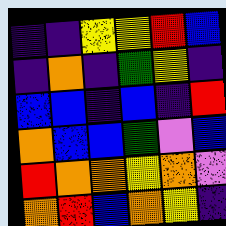[["indigo", "indigo", "yellow", "yellow", "red", "blue"], ["indigo", "orange", "indigo", "green", "yellow", "indigo"], ["blue", "blue", "indigo", "blue", "indigo", "red"], ["orange", "blue", "blue", "green", "violet", "blue"], ["red", "orange", "orange", "yellow", "orange", "violet"], ["orange", "red", "blue", "orange", "yellow", "indigo"]]